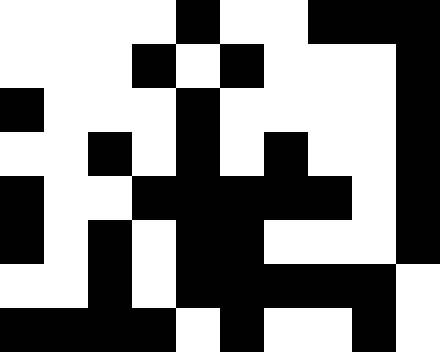[["white", "white", "white", "white", "black", "white", "white", "black", "black", "black"], ["white", "white", "white", "black", "white", "black", "white", "white", "white", "black"], ["black", "white", "white", "white", "black", "white", "white", "white", "white", "black"], ["white", "white", "black", "white", "black", "white", "black", "white", "white", "black"], ["black", "white", "white", "black", "black", "black", "black", "black", "white", "black"], ["black", "white", "black", "white", "black", "black", "white", "white", "white", "black"], ["white", "white", "black", "white", "black", "black", "black", "black", "black", "white"], ["black", "black", "black", "black", "white", "black", "white", "white", "black", "white"]]